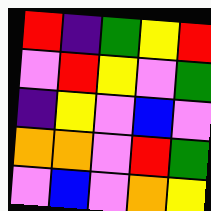[["red", "indigo", "green", "yellow", "red"], ["violet", "red", "yellow", "violet", "green"], ["indigo", "yellow", "violet", "blue", "violet"], ["orange", "orange", "violet", "red", "green"], ["violet", "blue", "violet", "orange", "yellow"]]